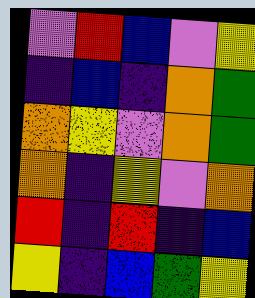[["violet", "red", "blue", "violet", "yellow"], ["indigo", "blue", "indigo", "orange", "green"], ["orange", "yellow", "violet", "orange", "green"], ["orange", "indigo", "yellow", "violet", "orange"], ["red", "indigo", "red", "indigo", "blue"], ["yellow", "indigo", "blue", "green", "yellow"]]